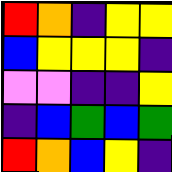[["red", "orange", "indigo", "yellow", "yellow"], ["blue", "yellow", "yellow", "yellow", "indigo"], ["violet", "violet", "indigo", "indigo", "yellow"], ["indigo", "blue", "green", "blue", "green"], ["red", "orange", "blue", "yellow", "indigo"]]